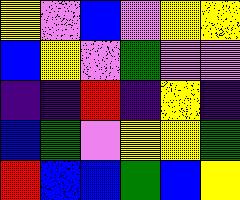[["yellow", "violet", "blue", "violet", "yellow", "yellow"], ["blue", "yellow", "violet", "green", "violet", "violet"], ["indigo", "indigo", "red", "indigo", "yellow", "indigo"], ["blue", "green", "violet", "yellow", "yellow", "green"], ["red", "blue", "blue", "green", "blue", "yellow"]]